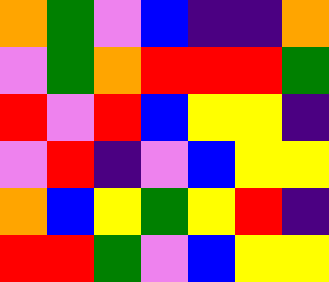[["orange", "green", "violet", "blue", "indigo", "indigo", "orange"], ["violet", "green", "orange", "red", "red", "red", "green"], ["red", "violet", "red", "blue", "yellow", "yellow", "indigo"], ["violet", "red", "indigo", "violet", "blue", "yellow", "yellow"], ["orange", "blue", "yellow", "green", "yellow", "red", "indigo"], ["red", "red", "green", "violet", "blue", "yellow", "yellow"]]